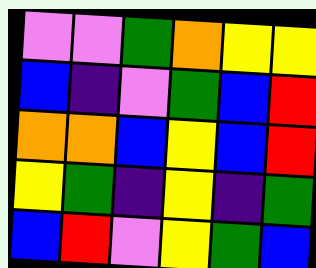[["violet", "violet", "green", "orange", "yellow", "yellow"], ["blue", "indigo", "violet", "green", "blue", "red"], ["orange", "orange", "blue", "yellow", "blue", "red"], ["yellow", "green", "indigo", "yellow", "indigo", "green"], ["blue", "red", "violet", "yellow", "green", "blue"]]